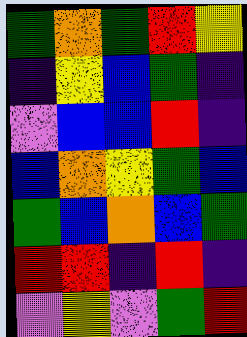[["green", "orange", "green", "red", "yellow"], ["indigo", "yellow", "blue", "green", "indigo"], ["violet", "blue", "blue", "red", "indigo"], ["blue", "orange", "yellow", "green", "blue"], ["green", "blue", "orange", "blue", "green"], ["red", "red", "indigo", "red", "indigo"], ["violet", "yellow", "violet", "green", "red"]]